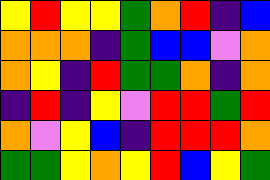[["yellow", "red", "yellow", "yellow", "green", "orange", "red", "indigo", "blue"], ["orange", "orange", "orange", "indigo", "green", "blue", "blue", "violet", "orange"], ["orange", "yellow", "indigo", "red", "green", "green", "orange", "indigo", "orange"], ["indigo", "red", "indigo", "yellow", "violet", "red", "red", "green", "red"], ["orange", "violet", "yellow", "blue", "indigo", "red", "red", "red", "orange"], ["green", "green", "yellow", "orange", "yellow", "red", "blue", "yellow", "green"]]